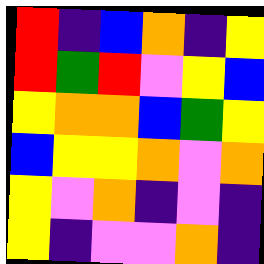[["red", "indigo", "blue", "orange", "indigo", "yellow"], ["red", "green", "red", "violet", "yellow", "blue"], ["yellow", "orange", "orange", "blue", "green", "yellow"], ["blue", "yellow", "yellow", "orange", "violet", "orange"], ["yellow", "violet", "orange", "indigo", "violet", "indigo"], ["yellow", "indigo", "violet", "violet", "orange", "indigo"]]